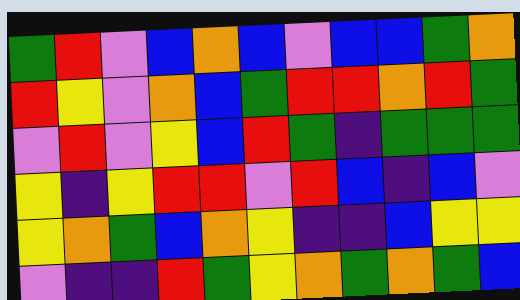[["green", "red", "violet", "blue", "orange", "blue", "violet", "blue", "blue", "green", "orange"], ["red", "yellow", "violet", "orange", "blue", "green", "red", "red", "orange", "red", "green"], ["violet", "red", "violet", "yellow", "blue", "red", "green", "indigo", "green", "green", "green"], ["yellow", "indigo", "yellow", "red", "red", "violet", "red", "blue", "indigo", "blue", "violet"], ["yellow", "orange", "green", "blue", "orange", "yellow", "indigo", "indigo", "blue", "yellow", "yellow"], ["violet", "indigo", "indigo", "red", "green", "yellow", "orange", "green", "orange", "green", "blue"]]